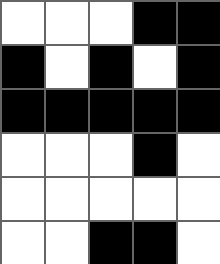[["white", "white", "white", "black", "black"], ["black", "white", "black", "white", "black"], ["black", "black", "black", "black", "black"], ["white", "white", "white", "black", "white"], ["white", "white", "white", "white", "white"], ["white", "white", "black", "black", "white"]]